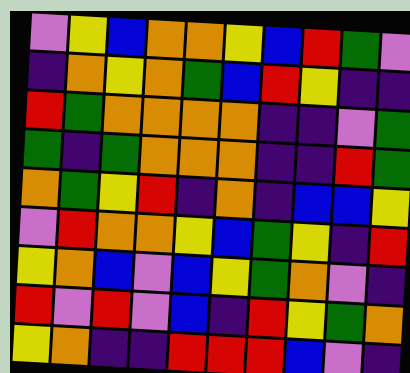[["violet", "yellow", "blue", "orange", "orange", "yellow", "blue", "red", "green", "violet"], ["indigo", "orange", "yellow", "orange", "green", "blue", "red", "yellow", "indigo", "indigo"], ["red", "green", "orange", "orange", "orange", "orange", "indigo", "indigo", "violet", "green"], ["green", "indigo", "green", "orange", "orange", "orange", "indigo", "indigo", "red", "green"], ["orange", "green", "yellow", "red", "indigo", "orange", "indigo", "blue", "blue", "yellow"], ["violet", "red", "orange", "orange", "yellow", "blue", "green", "yellow", "indigo", "red"], ["yellow", "orange", "blue", "violet", "blue", "yellow", "green", "orange", "violet", "indigo"], ["red", "violet", "red", "violet", "blue", "indigo", "red", "yellow", "green", "orange"], ["yellow", "orange", "indigo", "indigo", "red", "red", "red", "blue", "violet", "indigo"]]